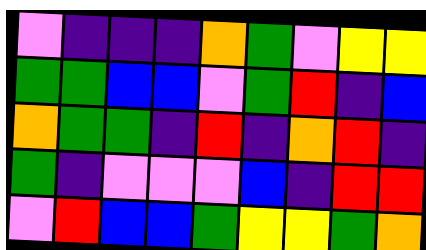[["violet", "indigo", "indigo", "indigo", "orange", "green", "violet", "yellow", "yellow"], ["green", "green", "blue", "blue", "violet", "green", "red", "indigo", "blue"], ["orange", "green", "green", "indigo", "red", "indigo", "orange", "red", "indigo"], ["green", "indigo", "violet", "violet", "violet", "blue", "indigo", "red", "red"], ["violet", "red", "blue", "blue", "green", "yellow", "yellow", "green", "orange"]]